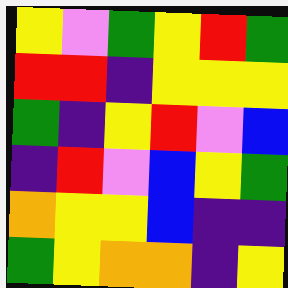[["yellow", "violet", "green", "yellow", "red", "green"], ["red", "red", "indigo", "yellow", "yellow", "yellow"], ["green", "indigo", "yellow", "red", "violet", "blue"], ["indigo", "red", "violet", "blue", "yellow", "green"], ["orange", "yellow", "yellow", "blue", "indigo", "indigo"], ["green", "yellow", "orange", "orange", "indigo", "yellow"]]